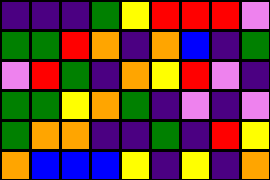[["indigo", "indigo", "indigo", "green", "yellow", "red", "red", "red", "violet"], ["green", "green", "red", "orange", "indigo", "orange", "blue", "indigo", "green"], ["violet", "red", "green", "indigo", "orange", "yellow", "red", "violet", "indigo"], ["green", "green", "yellow", "orange", "green", "indigo", "violet", "indigo", "violet"], ["green", "orange", "orange", "indigo", "indigo", "green", "indigo", "red", "yellow"], ["orange", "blue", "blue", "blue", "yellow", "indigo", "yellow", "indigo", "orange"]]